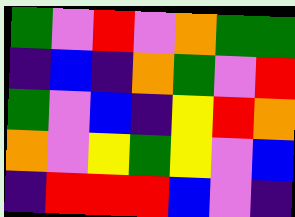[["green", "violet", "red", "violet", "orange", "green", "green"], ["indigo", "blue", "indigo", "orange", "green", "violet", "red"], ["green", "violet", "blue", "indigo", "yellow", "red", "orange"], ["orange", "violet", "yellow", "green", "yellow", "violet", "blue"], ["indigo", "red", "red", "red", "blue", "violet", "indigo"]]